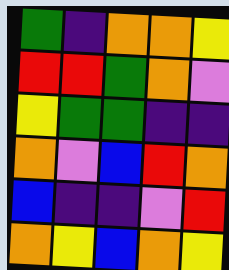[["green", "indigo", "orange", "orange", "yellow"], ["red", "red", "green", "orange", "violet"], ["yellow", "green", "green", "indigo", "indigo"], ["orange", "violet", "blue", "red", "orange"], ["blue", "indigo", "indigo", "violet", "red"], ["orange", "yellow", "blue", "orange", "yellow"]]